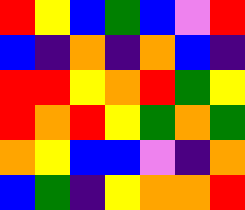[["red", "yellow", "blue", "green", "blue", "violet", "red"], ["blue", "indigo", "orange", "indigo", "orange", "blue", "indigo"], ["red", "red", "yellow", "orange", "red", "green", "yellow"], ["red", "orange", "red", "yellow", "green", "orange", "green"], ["orange", "yellow", "blue", "blue", "violet", "indigo", "orange"], ["blue", "green", "indigo", "yellow", "orange", "orange", "red"]]